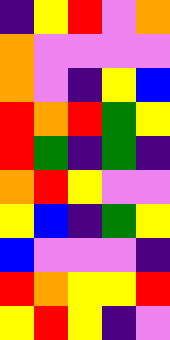[["indigo", "yellow", "red", "violet", "orange"], ["orange", "violet", "violet", "violet", "violet"], ["orange", "violet", "indigo", "yellow", "blue"], ["red", "orange", "red", "green", "yellow"], ["red", "green", "indigo", "green", "indigo"], ["orange", "red", "yellow", "violet", "violet"], ["yellow", "blue", "indigo", "green", "yellow"], ["blue", "violet", "violet", "violet", "indigo"], ["red", "orange", "yellow", "yellow", "red"], ["yellow", "red", "yellow", "indigo", "violet"]]